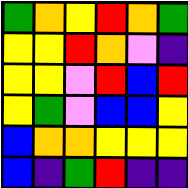[["green", "orange", "yellow", "red", "orange", "green"], ["yellow", "yellow", "red", "orange", "violet", "indigo"], ["yellow", "yellow", "violet", "red", "blue", "red"], ["yellow", "green", "violet", "blue", "blue", "yellow"], ["blue", "orange", "orange", "yellow", "yellow", "yellow"], ["blue", "indigo", "green", "red", "indigo", "indigo"]]